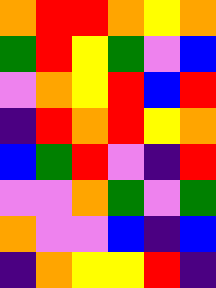[["orange", "red", "red", "orange", "yellow", "orange"], ["green", "red", "yellow", "green", "violet", "blue"], ["violet", "orange", "yellow", "red", "blue", "red"], ["indigo", "red", "orange", "red", "yellow", "orange"], ["blue", "green", "red", "violet", "indigo", "red"], ["violet", "violet", "orange", "green", "violet", "green"], ["orange", "violet", "violet", "blue", "indigo", "blue"], ["indigo", "orange", "yellow", "yellow", "red", "indigo"]]